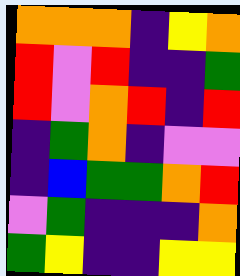[["orange", "orange", "orange", "indigo", "yellow", "orange"], ["red", "violet", "red", "indigo", "indigo", "green"], ["red", "violet", "orange", "red", "indigo", "red"], ["indigo", "green", "orange", "indigo", "violet", "violet"], ["indigo", "blue", "green", "green", "orange", "red"], ["violet", "green", "indigo", "indigo", "indigo", "orange"], ["green", "yellow", "indigo", "indigo", "yellow", "yellow"]]